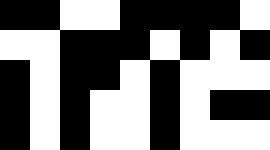[["black", "black", "white", "white", "black", "black", "black", "black", "white"], ["white", "white", "black", "black", "black", "white", "black", "white", "black"], ["black", "white", "black", "black", "white", "black", "white", "white", "white"], ["black", "white", "black", "white", "white", "black", "white", "black", "black"], ["black", "white", "black", "white", "white", "black", "white", "white", "white"]]